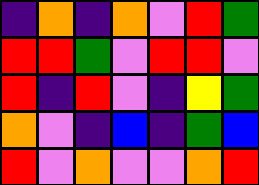[["indigo", "orange", "indigo", "orange", "violet", "red", "green"], ["red", "red", "green", "violet", "red", "red", "violet"], ["red", "indigo", "red", "violet", "indigo", "yellow", "green"], ["orange", "violet", "indigo", "blue", "indigo", "green", "blue"], ["red", "violet", "orange", "violet", "violet", "orange", "red"]]